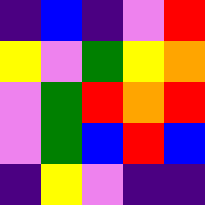[["indigo", "blue", "indigo", "violet", "red"], ["yellow", "violet", "green", "yellow", "orange"], ["violet", "green", "red", "orange", "red"], ["violet", "green", "blue", "red", "blue"], ["indigo", "yellow", "violet", "indigo", "indigo"]]